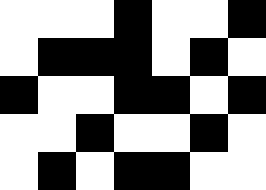[["white", "white", "white", "black", "white", "white", "black"], ["white", "black", "black", "black", "white", "black", "white"], ["black", "white", "white", "black", "black", "white", "black"], ["white", "white", "black", "white", "white", "black", "white"], ["white", "black", "white", "black", "black", "white", "white"]]